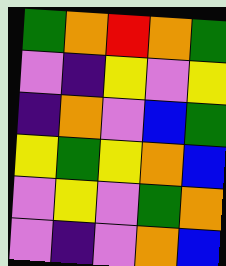[["green", "orange", "red", "orange", "green"], ["violet", "indigo", "yellow", "violet", "yellow"], ["indigo", "orange", "violet", "blue", "green"], ["yellow", "green", "yellow", "orange", "blue"], ["violet", "yellow", "violet", "green", "orange"], ["violet", "indigo", "violet", "orange", "blue"]]